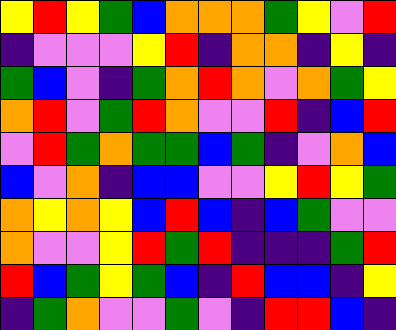[["yellow", "red", "yellow", "green", "blue", "orange", "orange", "orange", "green", "yellow", "violet", "red"], ["indigo", "violet", "violet", "violet", "yellow", "red", "indigo", "orange", "orange", "indigo", "yellow", "indigo"], ["green", "blue", "violet", "indigo", "green", "orange", "red", "orange", "violet", "orange", "green", "yellow"], ["orange", "red", "violet", "green", "red", "orange", "violet", "violet", "red", "indigo", "blue", "red"], ["violet", "red", "green", "orange", "green", "green", "blue", "green", "indigo", "violet", "orange", "blue"], ["blue", "violet", "orange", "indigo", "blue", "blue", "violet", "violet", "yellow", "red", "yellow", "green"], ["orange", "yellow", "orange", "yellow", "blue", "red", "blue", "indigo", "blue", "green", "violet", "violet"], ["orange", "violet", "violet", "yellow", "red", "green", "red", "indigo", "indigo", "indigo", "green", "red"], ["red", "blue", "green", "yellow", "green", "blue", "indigo", "red", "blue", "blue", "indigo", "yellow"], ["indigo", "green", "orange", "violet", "violet", "green", "violet", "indigo", "red", "red", "blue", "indigo"]]